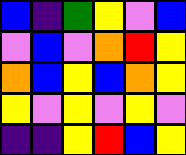[["blue", "indigo", "green", "yellow", "violet", "blue"], ["violet", "blue", "violet", "orange", "red", "yellow"], ["orange", "blue", "yellow", "blue", "orange", "yellow"], ["yellow", "violet", "yellow", "violet", "yellow", "violet"], ["indigo", "indigo", "yellow", "red", "blue", "yellow"]]